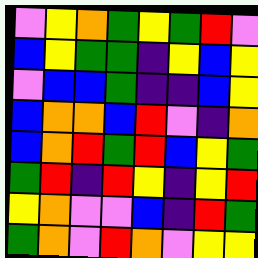[["violet", "yellow", "orange", "green", "yellow", "green", "red", "violet"], ["blue", "yellow", "green", "green", "indigo", "yellow", "blue", "yellow"], ["violet", "blue", "blue", "green", "indigo", "indigo", "blue", "yellow"], ["blue", "orange", "orange", "blue", "red", "violet", "indigo", "orange"], ["blue", "orange", "red", "green", "red", "blue", "yellow", "green"], ["green", "red", "indigo", "red", "yellow", "indigo", "yellow", "red"], ["yellow", "orange", "violet", "violet", "blue", "indigo", "red", "green"], ["green", "orange", "violet", "red", "orange", "violet", "yellow", "yellow"]]